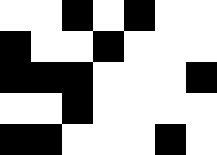[["white", "white", "black", "white", "black", "white", "white"], ["black", "white", "white", "black", "white", "white", "white"], ["black", "black", "black", "white", "white", "white", "black"], ["white", "white", "black", "white", "white", "white", "white"], ["black", "black", "white", "white", "white", "black", "white"]]